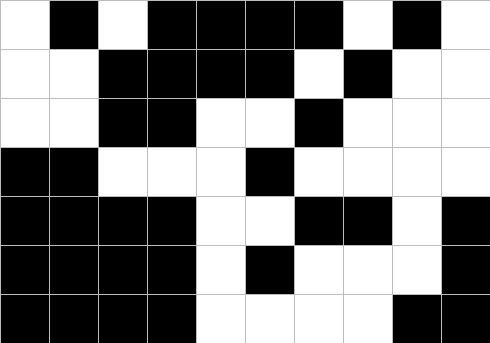[["white", "black", "white", "black", "black", "black", "black", "white", "black", "white"], ["white", "white", "black", "black", "black", "black", "white", "black", "white", "white"], ["white", "white", "black", "black", "white", "white", "black", "white", "white", "white"], ["black", "black", "white", "white", "white", "black", "white", "white", "white", "white"], ["black", "black", "black", "black", "white", "white", "black", "black", "white", "black"], ["black", "black", "black", "black", "white", "black", "white", "white", "white", "black"], ["black", "black", "black", "black", "white", "white", "white", "white", "black", "black"]]